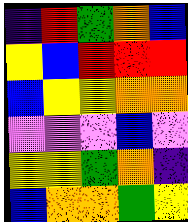[["indigo", "red", "green", "orange", "blue"], ["yellow", "blue", "red", "red", "red"], ["blue", "yellow", "yellow", "orange", "orange"], ["violet", "violet", "violet", "blue", "violet"], ["yellow", "yellow", "green", "orange", "indigo"], ["blue", "orange", "orange", "green", "yellow"]]